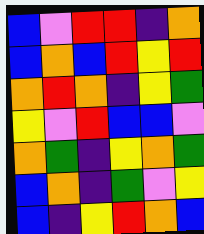[["blue", "violet", "red", "red", "indigo", "orange"], ["blue", "orange", "blue", "red", "yellow", "red"], ["orange", "red", "orange", "indigo", "yellow", "green"], ["yellow", "violet", "red", "blue", "blue", "violet"], ["orange", "green", "indigo", "yellow", "orange", "green"], ["blue", "orange", "indigo", "green", "violet", "yellow"], ["blue", "indigo", "yellow", "red", "orange", "blue"]]